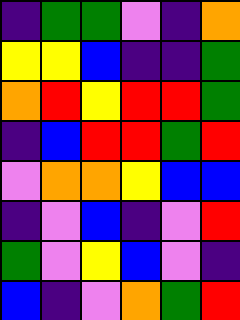[["indigo", "green", "green", "violet", "indigo", "orange"], ["yellow", "yellow", "blue", "indigo", "indigo", "green"], ["orange", "red", "yellow", "red", "red", "green"], ["indigo", "blue", "red", "red", "green", "red"], ["violet", "orange", "orange", "yellow", "blue", "blue"], ["indigo", "violet", "blue", "indigo", "violet", "red"], ["green", "violet", "yellow", "blue", "violet", "indigo"], ["blue", "indigo", "violet", "orange", "green", "red"]]